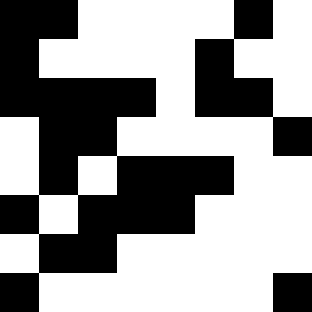[["black", "black", "white", "white", "white", "white", "black", "white"], ["black", "white", "white", "white", "white", "black", "white", "white"], ["black", "black", "black", "black", "white", "black", "black", "white"], ["white", "black", "black", "white", "white", "white", "white", "black"], ["white", "black", "white", "black", "black", "black", "white", "white"], ["black", "white", "black", "black", "black", "white", "white", "white"], ["white", "black", "black", "white", "white", "white", "white", "white"], ["black", "white", "white", "white", "white", "white", "white", "black"]]